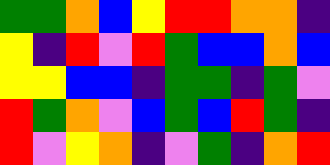[["green", "green", "orange", "blue", "yellow", "red", "red", "orange", "orange", "indigo"], ["yellow", "indigo", "red", "violet", "red", "green", "blue", "blue", "orange", "blue"], ["yellow", "yellow", "blue", "blue", "indigo", "green", "green", "indigo", "green", "violet"], ["red", "green", "orange", "violet", "blue", "green", "blue", "red", "green", "indigo"], ["red", "violet", "yellow", "orange", "indigo", "violet", "green", "indigo", "orange", "red"]]